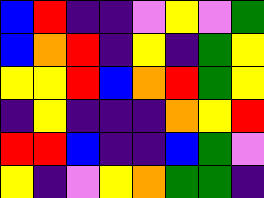[["blue", "red", "indigo", "indigo", "violet", "yellow", "violet", "green"], ["blue", "orange", "red", "indigo", "yellow", "indigo", "green", "yellow"], ["yellow", "yellow", "red", "blue", "orange", "red", "green", "yellow"], ["indigo", "yellow", "indigo", "indigo", "indigo", "orange", "yellow", "red"], ["red", "red", "blue", "indigo", "indigo", "blue", "green", "violet"], ["yellow", "indigo", "violet", "yellow", "orange", "green", "green", "indigo"]]